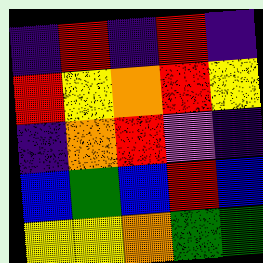[["indigo", "red", "indigo", "red", "indigo"], ["red", "yellow", "orange", "red", "yellow"], ["indigo", "orange", "red", "violet", "indigo"], ["blue", "green", "blue", "red", "blue"], ["yellow", "yellow", "orange", "green", "green"]]